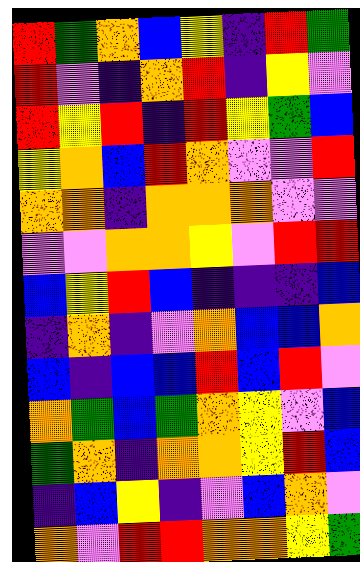[["red", "green", "orange", "blue", "yellow", "indigo", "red", "green"], ["red", "violet", "indigo", "orange", "red", "indigo", "yellow", "violet"], ["red", "yellow", "red", "indigo", "red", "yellow", "green", "blue"], ["yellow", "orange", "blue", "red", "orange", "violet", "violet", "red"], ["orange", "orange", "indigo", "orange", "orange", "orange", "violet", "violet"], ["violet", "violet", "orange", "orange", "yellow", "violet", "red", "red"], ["blue", "yellow", "red", "blue", "indigo", "indigo", "indigo", "blue"], ["indigo", "orange", "indigo", "violet", "orange", "blue", "blue", "orange"], ["blue", "indigo", "blue", "blue", "red", "blue", "red", "violet"], ["orange", "green", "blue", "green", "orange", "yellow", "violet", "blue"], ["green", "orange", "indigo", "orange", "orange", "yellow", "red", "blue"], ["indigo", "blue", "yellow", "indigo", "violet", "blue", "orange", "violet"], ["orange", "violet", "red", "red", "orange", "orange", "yellow", "green"]]